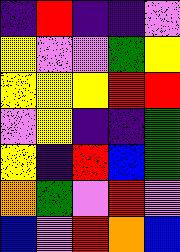[["indigo", "red", "indigo", "indigo", "violet"], ["yellow", "violet", "violet", "green", "yellow"], ["yellow", "yellow", "yellow", "red", "red"], ["violet", "yellow", "indigo", "indigo", "green"], ["yellow", "indigo", "red", "blue", "green"], ["orange", "green", "violet", "red", "violet"], ["blue", "violet", "red", "orange", "blue"]]